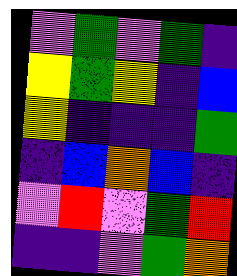[["violet", "green", "violet", "green", "indigo"], ["yellow", "green", "yellow", "indigo", "blue"], ["yellow", "indigo", "indigo", "indigo", "green"], ["indigo", "blue", "orange", "blue", "indigo"], ["violet", "red", "violet", "green", "red"], ["indigo", "indigo", "violet", "green", "orange"]]